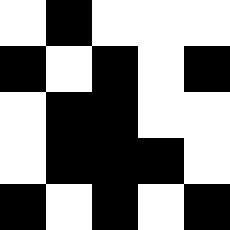[["white", "black", "white", "white", "white"], ["black", "white", "black", "white", "black"], ["white", "black", "black", "white", "white"], ["white", "black", "black", "black", "white"], ["black", "white", "black", "white", "black"]]